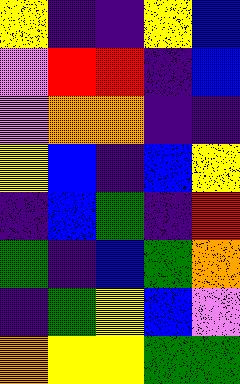[["yellow", "indigo", "indigo", "yellow", "blue"], ["violet", "red", "red", "indigo", "blue"], ["violet", "orange", "orange", "indigo", "indigo"], ["yellow", "blue", "indigo", "blue", "yellow"], ["indigo", "blue", "green", "indigo", "red"], ["green", "indigo", "blue", "green", "orange"], ["indigo", "green", "yellow", "blue", "violet"], ["orange", "yellow", "yellow", "green", "green"]]